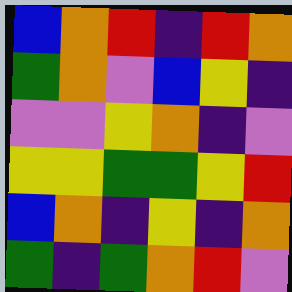[["blue", "orange", "red", "indigo", "red", "orange"], ["green", "orange", "violet", "blue", "yellow", "indigo"], ["violet", "violet", "yellow", "orange", "indigo", "violet"], ["yellow", "yellow", "green", "green", "yellow", "red"], ["blue", "orange", "indigo", "yellow", "indigo", "orange"], ["green", "indigo", "green", "orange", "red", "violet"]]